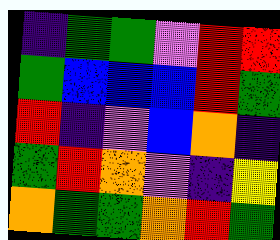[["indigo", "green", "green", "violet", "red", "red"], ["green", "blue", "blue", "blue", "red", "green"], ["red", "indigo", "violet", "blue", "orange", "indigo"], ["green", "red", "orange", "violet", "indigo", "yellow"], ["orange", "green", "green", "orange", "red", "green"]]